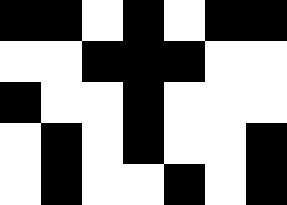[["black", "black", "white", "black", "white", "black", "black"], ["white", "white", "black", "black", "black", "white", "white"], ["black", "white", "white", "black", "white", "white", "white"], ["white", "black", "white", "black", "white", "white", "black"], ["white", "black", "white", "white", "black", "white", "black"]]